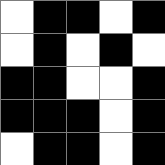[["white", "black", "black", "white", "black"], ["white", "black", "white", "black", "white"], ["black", "black", "white", "white", "black"], ["black", "black", "black", "white", "black"], ["white", "black", "black", "white", "black"]]